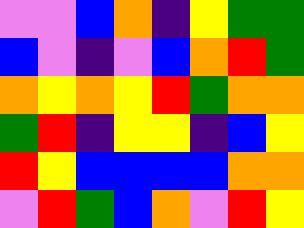[["violet", "violet", "blue", "orange", "indigo", "yellow", "green", "green"], ["blue", "violet", "indigo", "violet", "blue", "orange", "red", "green"], ["orange", "yellow", "orange", "yellow", "red", "green", "orange", "orange"], ["green", "red", "indigo", "yellow", "yellow", "indigo", "blue", "yellow"], ["red", "yellow", "blue", "blue", "blue", "blue", "orange", "orange"], ["violet", "red", "green", "blue", "orange", "violet", "red", "yellow"]]